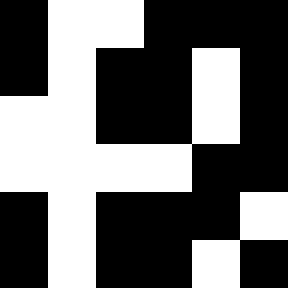[["black", "white", "white", "black", "black", "black"], ["black", "white", "black", "black", "white", "black"], ["white", "white", "black", "black", "white", "black"], ["white", "white", "white", "white", "black", "black"], ["black", "white", "black", "black", "black", "white"], ["black", "white", "black", "black", "white", "black"]]